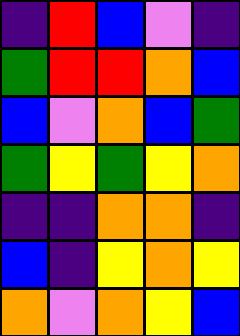[["indigo", "red", "blue", "violet", "indigo"], ["green", "red", "red", "orange", "blue"], ["blue", "violet", "orange", "blue", "green"], ["green", "yellow", "green", "yellow", "orange"], ["indigo", "indigo", "orange", "orange", "indigo"], ["blue", "indigo", "yellow", "orange", "yellow"], ["orange", "violet", "orange", "yellow", "blue"]]